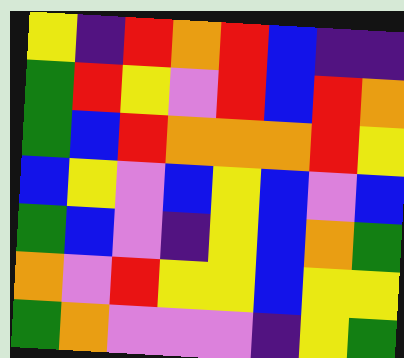[["yellow", "indigo", "red", "orange", "red", "blue", "indigo", "indigo"], ["green", "red", "yellow", "violet", "red", "blue", "red", "orange"], ["green", "blue", "red", "orange", "orange", "orange", "red", "yellow"], ["blue", "yellow", "violet", "blue", "yellow", "blue", "violet", "blue"], ["green", "blue", "violet", "indigo", "yellow", "blue", "orange", "green"], ["orange", "violet", "red", "yellow", "yellow", "blue", "yellow", "yellow"], ["green", "orange", "violet", "violet", "violet", "indigo", "yellow", "green"]]